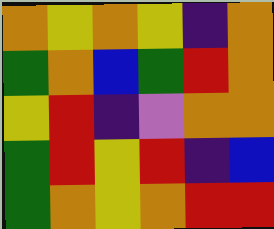[["orange", "yellow", "orange", "yellow", "indigo", "orange"], ["green", "orange", "blue", "green", "red", "orange"], ["yellow", "red", "indigo", "violet", "orange", "orange"], ["green", "red", "yellow", "red", "indigo", "blue"], ["green", "orange", "yellow", "orange", "red", "red"]]